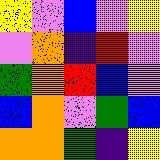[["yellow", "violet", "blue", "violet", "yellow"], ["violet", "orange", "indigo", "red", "violet"], ["green", "orange", "red", "blue", "violet"], ["blue", "orange", "violet", "green", "blue"], ["orange", "orange", "green", "indigo", "yellow"]]